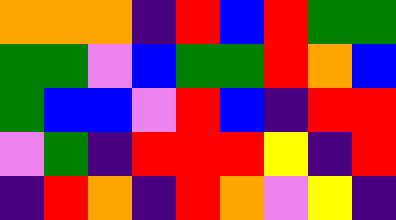[["orange", "orange", "orange", "indigo", "red", "blue", "red", "green", "green"], ["green", "green", "violet", "blue", "green", "green", "red", "orange", "blue"], ["green", "blue", "blue", "violet", "red", "blue", "indigo", "red", "red"], ["violet", "green", "indigo", "red", "red", "red", "yellow", "indigo", "red"], ["indigo", "red", "orange", "indigo", "red", "orange", "violet", "yellow", "indigo"]]